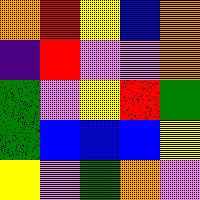[["orange", "red", "yellow", "blue", "orange"], ["indigo", "red", "violet", "violet", "orange"], ["green", "violet", "yellow", "red", "green"], ["green", "blue", "blue", "blue", "yellow"], ["yellow", "violet", "green", "orange", "violet"]]